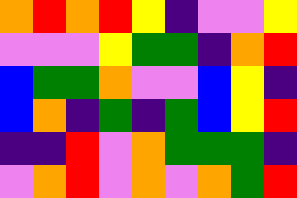[["orange", "red", "orange", "red", "yellow", "indigo", "violet", "violet", "yellow"], ["violet", "violet", "violet", "yellow", "green", "green", "indigo", "orange", "red"], ["blue", "green", "green", "orange", "violet", "violet", "blue", "yellow", "indigo"], ["blue", "orange", "indigo", "green", "indigo", "green", "blue", "yellow", "red"], ["indigo", "indigo", "red", "violet", "orange", "green", "green", "green", "indigo"], ["violet", "orange", "red", "violet", "orange", "violet", "orange", "green", "red"]]